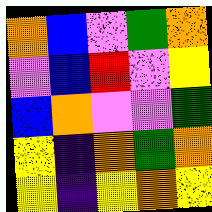[["orange", "blue", "violet", "green", "orange"], ["violet", "blue", "red", "violet", "yellow"], ["blue", "orange", "violet", "violet", "green"], ["yellow", "indigo", "orange", "green", "orange"], ["yellow", "indigo", "yellow", "orange", "yellow"]]